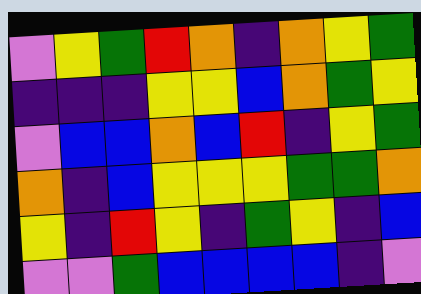[["violet", "yellow", "green", "red", "orange", "indigo", "orange", "yellow", "green"], ["indigo", "indigo", "indigo", "yellow", "yellow", "blue", "orange", "green", "yellow"], ["violet", "blue", "blue", "orange", "blue", "red", "indigo", "yellow", "green"], ["orange", "indigo", "blue", "yellow", "yellow", "yellow", "green", "green", "orange"], ["yellow", "indigo", "red", "yellow", "indigo", "green", "yellow", "indigo", "blue"], ["violet", "violet", "green", "blue", "blue", "blue", "blue", "indigo", "violet"]]